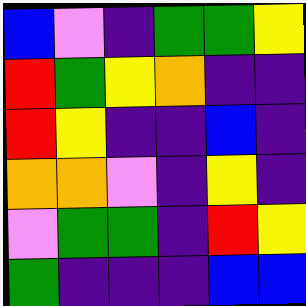[["blue", "violet", "indigo", "green", "green", "yellow"], ["red", "green", "yellow", "orange", "indigo", "indigo"], ["red", "yellow", "indigo", "indigo", "blue", "indigo"], ["orange", "orange", "violet", "indigo", "yellow", "indigo"], ["violet", "green", "green", "indigo", "red", "yellow"], ["green", "indigo", "indigo", "indigo", "blue", "blue"]]